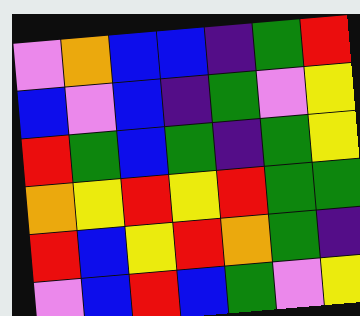[["violet", "orange", "blue", "blue", "indigo", "green", "red"], ["blue", "violet", "blue", "indigo", "green", "violet", "yellow"], ["red", "green", "blue", "green", "indigo", "green", "yellow"], ["orange", "yellow", "red", "yellow", "red", "green", "green"], ["red", "blue", "yellow", "red", "orange", "green", "indigo"], ["violet", "blue", "red", "blue", "green", "violet", "yellow"]]